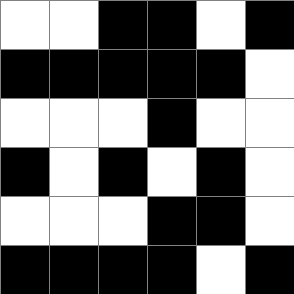[["white", "white", "black", "black", "white", "black"], ["black", "black", "black", "black", "black", "white"], ["white", "white", "white", "black", "white", "white"], ["black", "white", "black", "white", "black", "white"], ["white", "white", "white", "black", "black", "white"], ["black", "black", "black", "black", "white", "black"]]